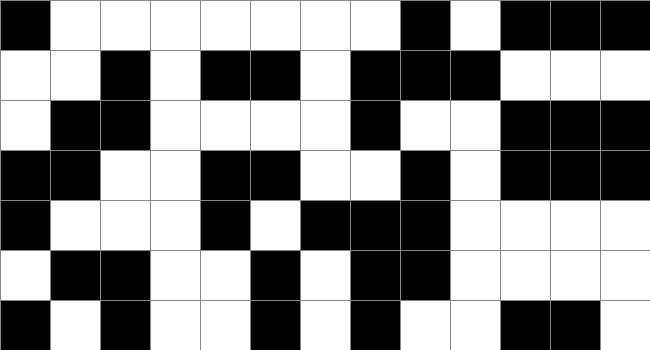[["black", "white", "white", "white", "white", "white", "white", "white", "black", "white", "black", "black", "black"], ["white", "white", "black", "white", "black", "black", "white", "black", "black", "black", "white", "white", "white"], ["white", "black", "black", "white", "white", "white", "white", "black", "white", "white", "black", "black", "black"], ["black", "black", "white", "white", "black", "black", "white", "white", "black", "white", "black", "black", "black"], ["black", "white", "white", "white", "black", "white", "black", "black", "black", "white", "white", "white", "white"], ["white", "black", "black", "white", "white", "black", "white", "black", "black", "white", "white", "white", "white"], ["black", "white", "black", "white", "white", "black", "white", "black", "white", "white", "black", "black", "white"]]